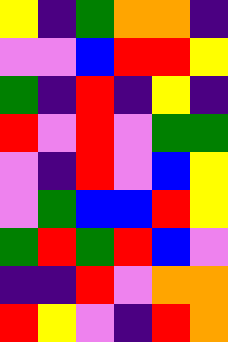[["yellow", "indigo", "green", "orange", "orange", "indigo"], ["violet", "violet", "blue", "red", "red", "yellow"], ["green", "indigo", "red", "indigo", "yellow", "indigo"], ["red", "violet", "red", "violet", "green", "green"], ["violet", "indigo", "red", "violet", "blue", "yellow"], ["violet", "green", "blue", "blue", "red", "yellow"], ["green", "red", "green", "red", "blue", "violet"], ["indigo", "indigo", "red", "violet", "orange", "orange"], ["red", "yellow", "violet", "indigo", "red", "orange"]]